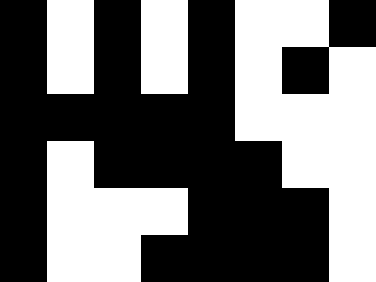[["black", "white", "black", "white", "black", "white", "white", "black"], ["black", "white", "black", "white", "black", "white", "black", "white"], ["black", "black", "black", "black", "black", "white", "white", "white"], ["black", "white", "black", "black", "black", "black", "white", "white"], ["black", "white", "white", "white", "black", "black", "black", "white"], ["black", "white", "white", "black", "black", "black", "black", "white"]]